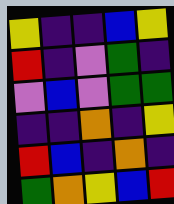[["yellow", "indigo", "indigo", "blue", "yellow"], ["red", "indigo", "violet", "green", "indigo"], ["violet", "blue", "violet", "green", "green"], ["indigo", "indigo", "orange", "indigo", "yellow"], ["red", "blue", "indigo", "orange", "indigo"], ["green", "orange", "yellow", "blue", "red"]]